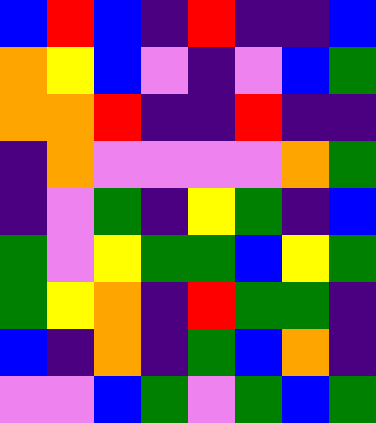[["blue", "red", "blue", "indigo", "red", "indigo", "indigo", "blue"], ["orange", "yellow", "blue", "violet", "indigo", "violet", "blue", "green"], ["orange", "orange", "red", "indigo", "indigo", "red", "indigo", "indigo"], ["indigo", "orange", "violet", "violet", "violet", "violet", "orange", "green"], ["indigo", "violet", "green", "indigo", "yellow", "green", "indigo", "blue"], ["green", "violet", "yellow", "green", "green", "blue", "yellow", "green"], ["green", "yellow", "orange", "indigo", "red", "green", "green", "indigo"], ["blue", "indigo", "orange", "indigo", "green", "blue", "orange", "indigo"], ["violet", "violet", "blue", "green", "violet", "green", "blue", "green"]]